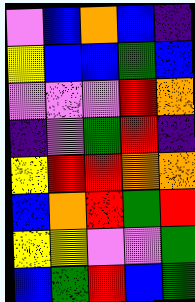[["violet", "blue", "orange", "blue", "indigo"], ["yellow", "blue", "blue", "green", "blue"], ["violet", "violet", "violet", "red", "orange"], ["indigo", "violet", "green", "red", "indigo"], ["yellow", "red", "red", "orange", "orange"], ["blue", "orange", "red", "green", "red"], ["yellow", "yellow", "violet", "violet", "green"], ["blue", "green", "red", "blue", "green"]]